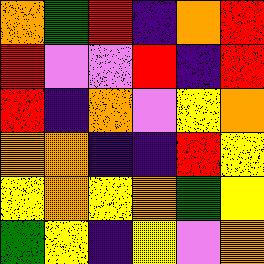[["orange", "green", "red", "indigo", "orange", "red"], ["red", "violet", "violet", "red", "indigo", "red"], ["red", "indigo", "orange", "violet", "yellow", "orange"], ["orange", "orange", "indigo", "indigo", "red", "yellow"], ["yellow", "orange", "yellow", "orange", "green", "yellow"], ["green", "yellow", "indigo", "yellow", "violet", "orange"]]